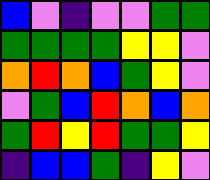[["blue", "violet", "indigo", "violet", "violet", "green", "green"], ["green", "green", "green", "green", "yellow", "yellow", "violet"], ["orange", "red", "orange", "blue", "green", "yellow", "violet"], ["violet", "green", "blue", "red", "orange", "blue", "orange"], ["green", "red", "yellow", "red", "green", "green", "yellow"], ["indigo", "blue", "blue", "green", "indigo", "yellow", "violet"]]